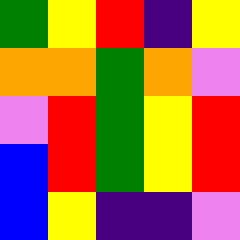[["green", "yellow", "red", "indigo", "yellow"], ["orange", "orange", "green", "orange", "violet"], ["violet", "red", "green", "yellow", "red"], ["blue", "red", "green", "yellow", "red"], ["blue", "yellow", "indigo", "indigo", "violet"]]